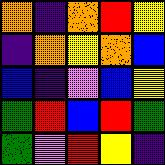[["orange", "indigo", "orange", "red", "yellow"], ["indigo", "orange", "yellow", "orange", "blue"], ["blue", "indigo", "violet", "blue", "yellow"], ["green", "red", "blue", "red", "green"], ["green", "violet", "red", "yellow", "indigo"]]